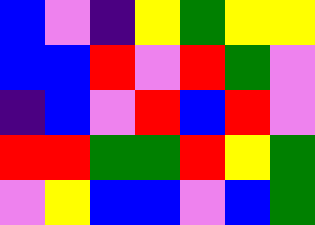[["blue", "violet", "indigo", "yellow", "green", "yellow", "yellow"], ["blue", "blue", "red", "violet", "red", "green", "violet"], ["indigo", "blue", "violet", "red", "blue", "red", "violet"], ["red", "red", "green", "green", "red", "yellow", "green"], ["violet", "yellow", "blue", "blue", "violet", "blue", "green"]]